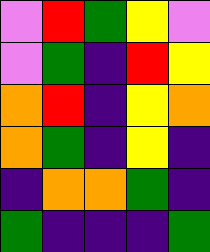[["violet", "red", "green", "yellow", "violet"], ["violet", "green", "indigo", "red", "yellow"], ["orange", "red", "indigo", "yellow", "orange"], ["orange", "green", "indigo", "yellow", "indigo"], ["indigo", "orange", "orange", "green", "indigo"], ["green", "indigo", "indigo", "indigo", "green"]]